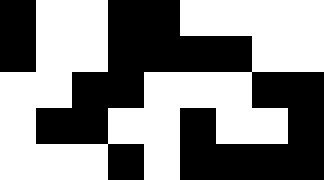[["black", "white", "white", "black", "black", "white", "white", "white", "white"], ["black", "white", "white", "black", "black", "black", "black", "white", "white"], ["white", "white", "black", "black", "white", "white", "white", "black", "black"], ["white", "black", "black", "white", "white", "black", "white", "white", "black"], ["white", "white", "white", "black", "white", "black", "black", "black", "black"]]